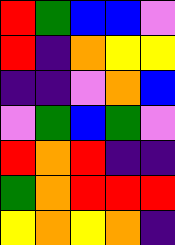[["red", "green", "blue", "blue", "violet"], ["red", "indigo", "orange", "yellow", "yellow"], ["indigo", "indigo", "violet", "orange", "blue"], ["violet", "green", "blue", "green", "violet"], ["red", "orange", "red", "indigo", "indigo"], ["green", "orange", "red", "red", "red"], ["yellow", "orange", "yellow", "orange", "indigo"]]